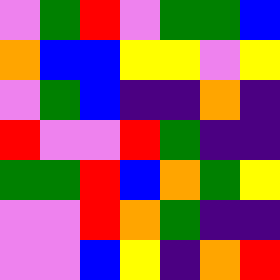[["violet", "green", "red", "violet", "green", "green", "blue"], ["orange", "blue", "blue", "yellow", "yellow", "violet", "yellow"], ["violet", "green", "blue", "indigo", "indigo", "orange", "indigo"], ["red", "violet", "violet", "red", "green", "indigo", "indigo"], ["green", "green", "red", "blue", "orange", "green", "yellow"], ["violet", "violet", "red", "orange", "green", "indigo", "indigo"], ["violet", "violet", "blue", "yellow", "indigo", "orange", "red"]]